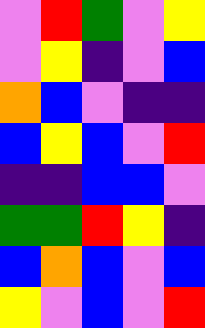[["violet", "red", "green", "violet", "yellow"], ["violet", "yellow", "indigo", "violet", "blue"], ["orange", "blue", "violet", "indigo", "indigo"], ["blue", "yellow", "blue", "violet", "red"], ["indigo", "indigo", "blue", "blue", "violet"], ["green", "green", "red", "yellow", "indigo"], ["blue", "orange", "blue", "violet", "blue"], ["yellow", "violet", "blue", "violet", "red"]]